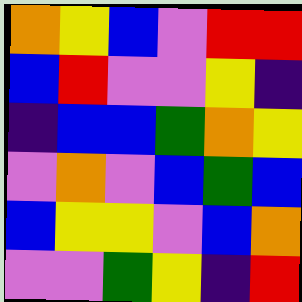[["orange", "yellow", "blue", "violet", "red", "red"], ["blue", "red", "violet", "violet", "yellow", "indigo"], ["indigo", "blue", "blue", "green", "orange", "yellow"], ["violet", "orange", "violet", "blue", "green", "blue"], ["blue", "yellow", "yellow", "violet", "blue", "orange"], ["violet", "violet", "green", "yellow", "indigo", "red"]]